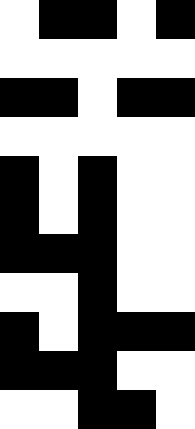[["white", "black", "black", "white", "black"], ["white", "white", "white", "white", "white"], ["black", "black", "white", "black", "black"], ["white", "white", "white", "white", "white"], ["black", "white", "black", "white", "white"], ["black", "white", "black", "white", "white"], ["black", "black", "black", "white", "white"], ["white", "white", "black", "white", "white"], ["black", "white", "black", "black", "black"], ["black", "black", "black", "white", "white"], ["white", "white", "black", "black", "white"]]